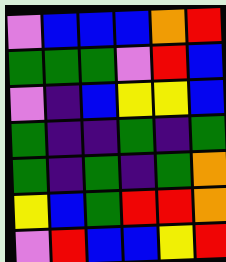[["violet", "blue", "blue", "blue", "orange", "red"], ["green", "green", "green", "violet", "red", "blue"], ["violet", "indigo", "blue", "yellow", "yellow", "blue"], ["green", "indigo", "indigo", "green", "indigo", "green"], ["green", "indigo", "green", "indigo", "green", "orange"], ["yellow", "blue", "green", "red", "red", "orange"], ["violet", "red", "blue", "blue", "yellow", "red"]]